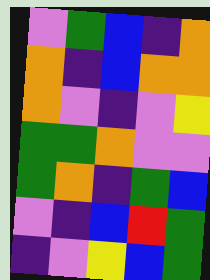[["violet", "green", "blue", "indigo", "orange"], ["orange", "indigo", "blue", "orange", "orange"], ["orange", "violet", "indigo", "violet", "yellow"], ["green", "green", "orange", "violet", "violet"], ["green", "orange", "indigo", "green", "blue"], ["violet", "indigo", "blue", "red", "green"], ["indigo", "violet", "yellow", "blue", "green"]]